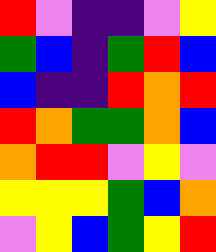[["red", "violet", "indigo", "indigo", "violet", "yellow"], ["green", "blue", "indigo", "green", "red", "blue"], ["blue", "indigo", "indigo", "red", "orange", "red"], ["red", "orange", "green", "green", "orange", "blue"], ["orange", "red", "red", "violet", "yellow", "violet"], ["yellow", "yellow", "yellow", "green", "blue", "orange"], ["violet", "yellow", "blue", "green", "yellow", "red"]]